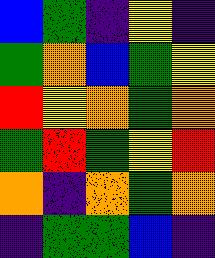[["blue", "green", "indigo", "yellow", "indigo"], ["green", "orange", "blue", "green", "yellow"], ["red", "yellow", "orange", "green", "orange"], ["green", "red", "green", "yellow", "red"], ["orange", "indigo", "orange", "green", "orange"], ["indigo", "green", "green", "blue", "indigo"]]